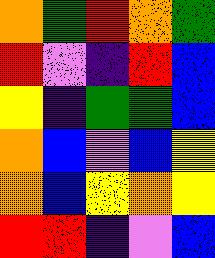[["orange", "green", "red", "orange", "green"], ["red", "violet", "indigo", "red", "blue"], ["yellow", "indigo", "green", "green", "blue"], ["orange", "blue", "violet", "blue", "yellow"], ["orange", "blue", "yellow", "orange", "yellow"], ["red", "red", "indigo", "violet", "blue"]]